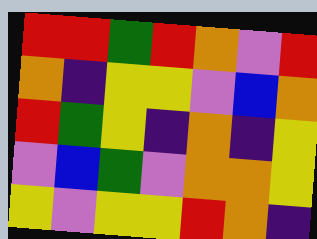[["red", "red", "green", "red", "orange", "violet", "red"], ["orange", "indigo", "yellow", "yellow", "violet", "blue", "orange"], ["red", "green", "yellow", "indigo", "orange", "indigo", "yellow"], ["violet", "blue", "green", "violet", "orange", "orange", "yellow"], ["yellow", "violet", "yellow", "yellow", "red", "orange", "indigo"]]